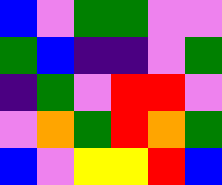[["blue", "violet", "green", "green", "violet", "violet"], ["green", "blue", "indigo", "indigo", "violet", "green"], ["indigo", "green", "violet", "red", "red", "violet"], ["violet", "orange", "green", "red", "orange", "green"], ["blue", "violet", "yellow", "yellow", "red", "blue"]]